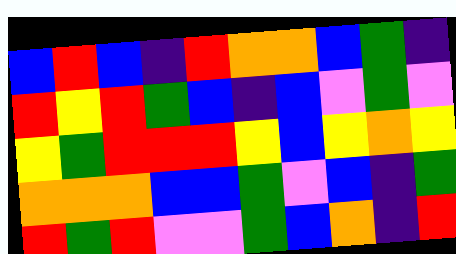[["blue", "red", "blue", "indigo", "red", "orange", "orange", "blue", "green", "indigo"], ["red", "yellow", "red", "green", "blue", "indigo", "blue", "violet", "green", "violet"], ["yellow", "green", "red", "red", "red", "yellow", "blue", "yellow", "orange", "yellow"], ["orange", "orange", "orange", "blue", "blue", "green", "violet", "blue", "indigo", "green"], ["red", "green", "red", "violet", "violet", "green", "blue", "orange", "indigo", "red"]]